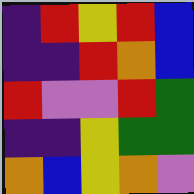[["indigo", "red", "yellow", "red", "blue"], ["indigo", "indigo", "red", "orange", "blue"], ["red", "violet", "violet", "red", "green"], ["indigo", "indigo", "yellow", "green", "green"], ["orange", "blue", "yellow", "orange", "violet"]]